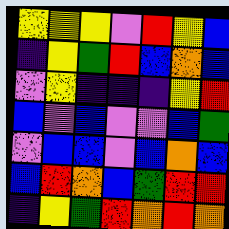[["yellow", "yellow", "yellow", "violet", "red", "yellow", "blue"], ["indigo", "yellow", "green", "red", "blue", "orange", "blue"], ["violet", "yellow", "indigo", "indigo", "indigo", "yellow", "red"], ["blue", "violet", "blue", "violet", "violet", "blue", "green"], ["violet", "blue", "blue", "violet", "blue", "orange", "blue"], ["blue", "red", "orange", "blue", "green", "red", "red"], ["indigo", "yellow", "green", "red", "orange", "red", "orange"]]